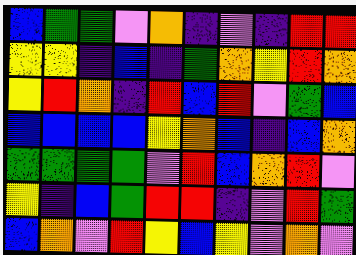[["blue", "green", "green", "violet", "orange", "indigo", "violet", "indigo", "red", "red"], ["yellow", "yellow", "indigo", "blue", "indigo", "green", "orange", "yellow", "red", "orange"], ["yellow", "red", "orange", "indigo", "red", "blue", "red", "violet", "green", "blue"], ["blue", "blue", "blue", "blue", "yellow", "orange", "blue", "indigo", "blue", "orange"], ["green", "green", "green", "green", "violet", "red", "blue", "orange", "red", "violet"], ["yellow", "indigo", "blue", "green", "red", "red", "indigo", "violet", "red", "green"], ["blue", "orange", "violet", "red", "yellow", "blue", "yellow", "violet", "orange", "violet"]]